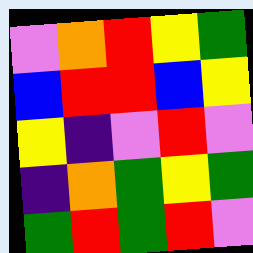[["violet", "orange", "red", "yellow", "green"], ["blue", "red", "red", "blue", "yellow"], ["yellow", "indigo", "violet", "red", "violet"], ["indigo", "orange", "green", "yellow", "green"], ["green", "red", "green", "red", "violet"]]